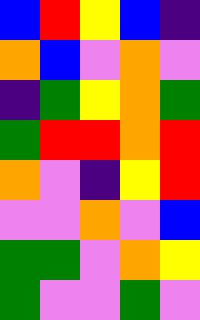[["blue", "red", "yellow", "blue", "indigo"], ["orange", "blue", "violet", "orange", "violet"], ["indigo", "green", "yellow", "orange", "green"], ["green", "red", "red", "orange", "red"], ["orange", "violet", "indigo", "yellow", "red"], ["violet", "violet", "orange", "violet", "blue"], ["green", "green", "violet", "orange", "yellow"], ["green", "violet", "violet", "green", "violet"]]